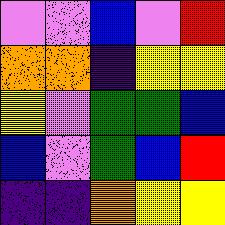[["violet", "violet", "blue", "violet", "red"], ["orange", "orange", "indigo", "yellow", "yellow"], ["yellow", "violet", "green", "green", "blue"], ["blue", "violet", "green", "blue", "red"], ["indigo", "indigo", "orange", "yellow", "yellow"]]